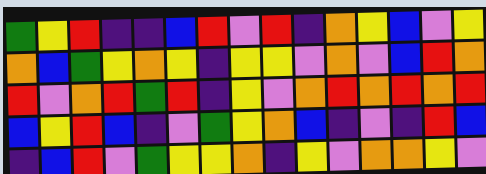[["green", "yellow", "red", "indigo", "indigo", "blue", "red", "violet", "red", "indigo", "orange", "yellow", "blue", "violet", "yellow"], ["orange", "blue", "green", "yellow", "orange", "yellow", "indigo", "yellow", "yellow", "violet", "orange", "violet", "blue", "red", "orange"], ["red", "violet", "orange", "red", "green", "red", "indigo", "yellow", "violet", "orange", "red", "orange", "red", "orange", "red"], ["blue", "yellow", "red", "blue", "indigo", "violet", "green", "yellow", "orange", "blue", "indigo", "violet", "indigo", "red", "blue"], ["indigo", "blue", "red", "violet", "green", "yellow", "yellow", "orange", "indigo", "yellow", "violet", "orange", "orange", "yellow", "violet"]]